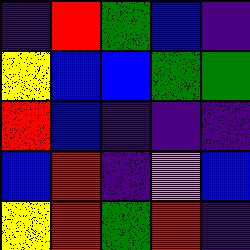[["indigo", "red", "green", "blue", "indigo"], ["yellow", "blue", "blue", "green", "green"], ["red", "blue", "indigo", "indigo", "indigo"], ["blue", "red", "indigo", "violet", "blue"], ["yellow", "red", "green", "red", "indigo"]]